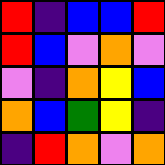[["red", "indigo", "blue", "blue", "red"], ["red", "blue", "violet", "orange", "violet"], ["violet", "indigo", "orange", "yellow", "blue"], ["orange", "blue", "green", "yellow", "indigo"], ["indigo", "red", "orange", "violet", "orange"]]